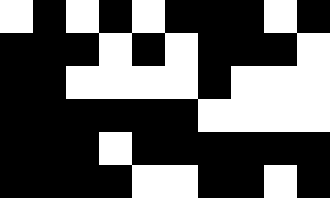[["white", "black", "white", "black", "white", "black", "black", "black", "white", "black"], ["black", "black", "black", "white", "black", "white", "black", "black", "black", "white"], ["black", "black", "white", "white", "white", "white", "black", "white", "white", "white"], ["black", "black", "black", "black", "black", "black", "white", "white", "white", "white"], ["black", "black", "black", "white", "black", "black", "black", "black", "black", "black"], ["black", "black", "black", "black", "white", "white", "black", "black", "white", "black"]]